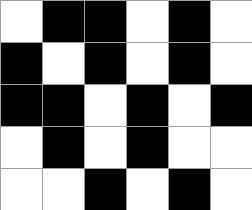[["white", "black", "black", "white", "black", "white"], ["black", "white", "black", "white", "black", "white"], ["black", "black", "white", "black", "white", "black"], ["white", "black", "white", "black", "white", "white"], ["white", "white", "black", "white", "black", "white"]]